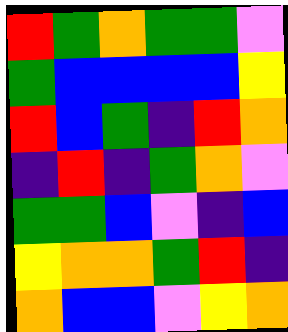[["red", "green", "orange", "green", "green", "violet"], ["green", "blue", "blue", "blue", "blue", "yellow"], ["red", "blue", "green", "indigo", "red", "orange"], ["indigo", "red", "indigo", "green", "orange", "violet"], ["green", "green", "blue", "violet", "indigo", "blue"], ["yellow", "orange", "orange", "green", "red", "indigo"], ["orange", "blue", "blue", "violet", "yellow", "orange"]]